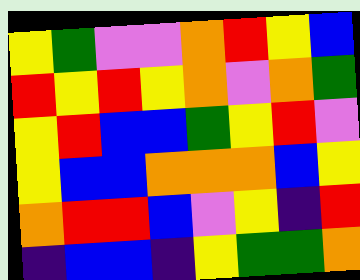[["yellow", "green", "violet", "violet", "orange", "red", "yellow", "blue"], ["red", "yellow", "red", "yellow", "orange", "violet", "orange", "green"], ["yellow", "red", "blue", "blue", "green", "yellow", "red", "violet"], ["yellow", "blue", "blue", "orange", "orange", "orange", "blue", "yellow"], ["orange", "red", "red", "blue", "violet", "yellow", "indigo", "red"], ["indigo", "blue", "blue", "indigo", "yellow", "green", "green", "orange"]]